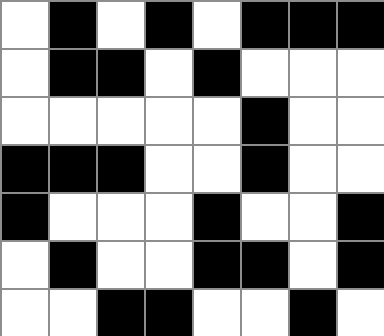[["white", "black", "white", "black", "white", "black", "black", "black"], ["white", "black", "black", "white", "black", "white", "white", "white"], ["white", "white", "white", "white", "white", "black", "white", "white"], ["black", "black", "black", "white", "white", "black", "white", "white"], ["black", "white", "white", "white", "black", "white", "white", "black"], ["white", "black", "white", "white", "black", "black", "white", "black"], ["white", "white", "black", "black", "white", "white", "black", "white"]]